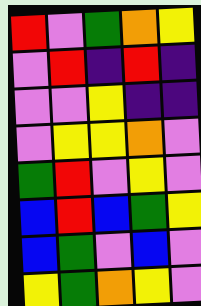[["red", "violet", "green", "orange", "yellow"], ["violet", "red", "indigo", "red", "indigo"], ["violet", "violet", "yellow", "indigo", "indigo"], ["violet", "yellow", "yellow", "orange", "violet"], ["green", "red", "violet", "yellow", "violet"], ["blue", "red", "blue", "green", "yellow"], ["blue", "green", "violet", "blue", "violet"], ["yellow", "green", "orange", "yellow", "violet"]]